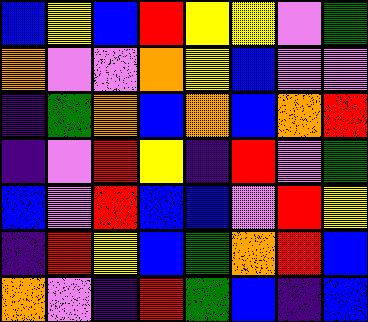[["blue", "yellow", "blue", "red", "yellow", "yellow", "violet", "green"], ["orange", "violet", "violet", "orange", "yellow", "blue", "violet", "violet"], ["indigo", "green", "orange", "blue", "orange", "blue", "orange", "red"], ["indigo", "violet", "red", "yellow", "indigo", "red", "violet", "green"], ["blue", "violet", "red", "blue", "blue", "violet", "red", "yellow"], ["indigo", "red", "yellow", "blue", "green", "orange", "red", "blue"], ["orange", "violet", "indigo", "red", "green", "blue", "indigo", "blue"]]